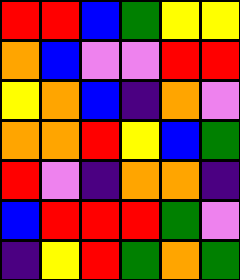[["red", "red", "blue", "green", "yellow", "yellow"], ["orange", "blue", "violet", "violet", "red", "red"], ["yellow", "orange", "blue", "indigo", "orange", "violet"], ["orange", "orange", "red", "yellow", "blue", "green"], ["red", "violet", "indigo", "orange", "orange", "indigo"], ["blue", "red", "red", "red", "green", "violet"], ["indigo", "yellow", "red", "green", "orange", "green"]]